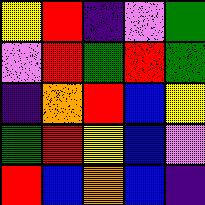[["yellow", "red", "indigo", "violet", "green"], ["violet", "red", "green", "red", "green"], ["indigo", "orange", "red", "blue", "yellow"], ["green", "red", "yellow", "blue", "violet"], ["red", "blue", "orange", "blue", "indigo"]]